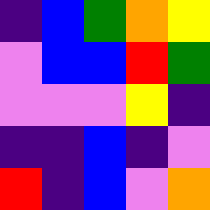[["indigo", "blue", "green", "orange", "yellow"], ["violet", "blue", "blue", "red", "green"], ["violet", "violet", "violet", "yellow", "indigo"], ["indigo", "indigo", "blue", "indigo", "violet"], ["red", "indigo", "blue", "violet", "orange"]]